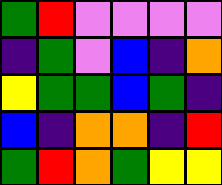[["green", "red", "violet", "violet", "violet", "violet"], ["indigo", "green", "violet", "blue", "indigo", "orange"], ["yellow", "green", "green", "blue", "green", "indigo"], ["blue", "indigo", "orange", "orange", "indigo", "red"], ["green", "red", "orange", "green", "yellow", "yellow"]]